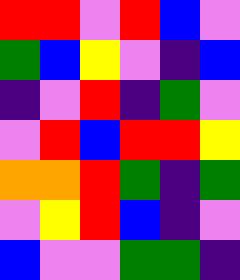[["red", "red", "violet", "red", "blue", "violet"], ["green", "blue", "yellow", "violet", "indigo", "blue"], ["indigo", "violet", "red", "indigo", "green", "violet"], ["violet", "red", "blue", "red", "red", "yellow"], ["orange", "orange", "red", "green", "indigo", "green"], ["violet", "yellow", "red", "blue", "indigo", "violet"], ["blue", "violet", "violet", "green", "green", "indigo"]]